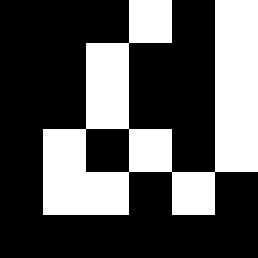[["black", "black", "black", "white", "black", "white"], ["black", "black", "white", "black", "black", "white"], ["black", "black", "white", "black", "black", "white"], ["black", "white", "black", "white", "black", "white"], ["black", "white", "white", "black", "white", "black"], ["black", "black", "black", "black", "black", "black"]]